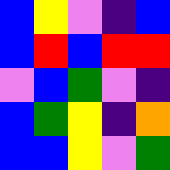[["blue", "yellow", "violet", "indigo", "blue"], ["blue", "red", "blue", "red", "red"], ["violet", "blue", "green", "violet", "indigo"], ["blue", "green", "yellow", "indigo", "orange"], ["blue", "blue", "yellow", "violet", "green"]]